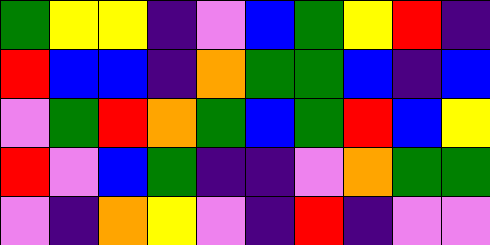[["green", "yellow", "yellow", "indigo", "violet", "blue", "green", "yellow", "red", "indigo"], ["red", "blue", "blue", "indigo", "orange", "green", "green", "blue", "indigo", "blue"], ["violet", "green", "red", "orange", "green", "blue", "green", "red", "blue", "yellow"], ["red", "violet", "blue", "green", "indigo", "indigo", "violet", "orange", "green", "green"], ["violet", "indigo", "orange", "yellow", "violet", "indigo", "red", "indigo", "violet", "violet"]]